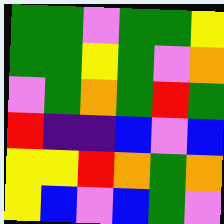[["green", "green", "violet", "green", "green", "yellow"], ["green", "green", "yellow", "green", "violet", "orange"], ["violet", "green", "orange", "green", "red", "green"], ["red", "indigo", "indigo", "blue", "violet", "blue"], ["yellow", "yellow", "red", "orange", "green", "orange"], ["yellow", "blue", "violet", "blue", "green", "violet"]]